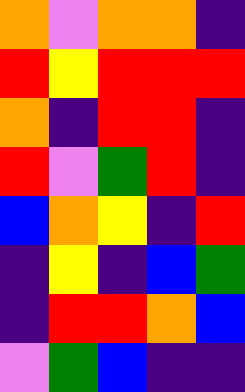[["orange", "violet", "orange", "orange", "indigo"], ["red", "yellow", "red", "red", "red"], ["orange", "indigo", "red", "red", "indigo"], ["red", "violet", "green", "red", "indigo"], ["blue", "orange", "yellow", "indigo", "red"], ["indigo", "yellow", "indigo", "blue", "green"], ["indigo", "red", "red", "orange", "blue"], ["violet", "green", "blue", "indigo", "indigo"]]